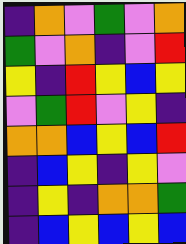[["indigo", "orange", "violet", "green", "violet", "orange"], ["green", "violet", "orange", "indigo", "violet", "red"], ["yellow", "indigo", "red", "yellow", "blue", "yellow"], ["violet", "green", "red", "violet", "yellow", "indigo"], ["orange", "orange", "blue", "yellow", "blue", "red"], ["indigo", "blue", "yellow", "indigo", "yellow", "violet"], ["indigo", "yellow", "indigo", "orange", "orange", "green"], ["indigo", "blue", "yellow", "blue", "yellow", "blue"]]